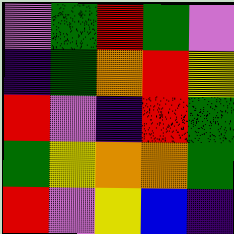[["violet", "green", "red", "green", "violet"], ["indigo", "green", "orange", "red", "yellow"], ["red", "violet", "indigo", "red", "green"], ["green", "yellow", "orange", "orange", "green"], ["red", "violet", "yellow", "blue", "indigo"]]